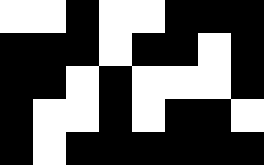[["white", "white", "black", "white", "white", "black", "black", "black"], ["black", "black", "black", "white", "black", "black", "white", "black"], ["black", "black", "white", "black", "white", "white", "white", "black"], ["black", "white", "white", "black", "white", "black", "black", "white"], ["black", "white", "black", "black", "black", "black", "black", "black"]]